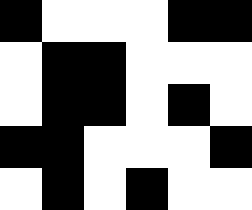[["black", "white", "white", "white", "black", "black"], ["white", "black", "black", "white", "white", "white"], ["white", "black", "black", "white", "black", "white"], ["black", "black", "white", "white", "white", "black"], ["white", "black", "white", "black", "white", "white"]]